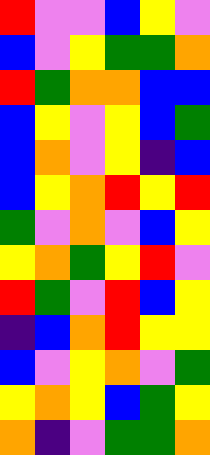[["red", "violet", "violet", "blue", "yellow", "violet"], ["blue", "violet", "yellow", "green", "green", "orange"], ["red", "green", "orange", "orange", "blue", "blue"], ["blue", "yellow", "violet", "yellow", "blue", "green"], ["blue", "orange", "violet", "yellow", "indigo", "blue"], ["blue", "yellow", "orange", "red", "yellow", "red"], ["green", "violet", "orange", "violet", "blue", "yellow"], ["yellow", "orange", "green", "yellow", "red", "violet"], ["red", "green", "violet", "red", "blue", "yellow"], ["indigo", "blue", "orange", "red", "yellow", "yellow"], ["blue", "violet", "yellow", "orange", "violet", "green"], ["yellow", "orange", "yellow", "blue", "green", "yellow"], ["orange", "indigo", "violet", "green", "green", "orange"]]